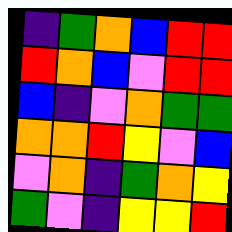[["indigo", "green", "orange", "blue", "red", "red"], ["red", "orange", "blue", "violet", "red", "red"], ["blue", "indigo", "violet", "orange", "green", "green"], ["orange", "orange", "red", "yellow", "violet", "blue"], ["violet", "orange", "indigo", "green", "orange", "yellow"], ["green", "violet", "indigo", "yellow", "yellow", "red"]]